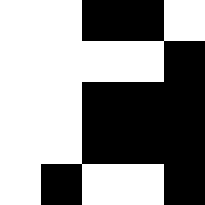[["white", "white", "black", "black", "white"], ["white", "white", "white", "white", "black"], ["white", "white", "black", "black", "black"], ["white", "white", "black", "black", "black"], ["white", "black", "white", "white", "black"]]